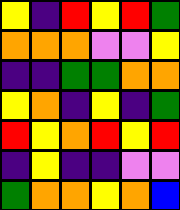[["yellow", "indigo", "red", "yellow", "red", "green"], ["orange", "orange", "orange", "violet", "violet", "yellow"], ["indigo", "indigo", "green", "green", "orange", "orange"], ["yellow", "orange", "indigo", "yellow", "indigo", "green"], ["red", "yellow", "orange", "red", "yellow", "red"], ["indigo", "yellow", "indigo", "indigo", "violet", "violet"], ["green", "orange", "orange", "yellow", "orange", "blue"]]